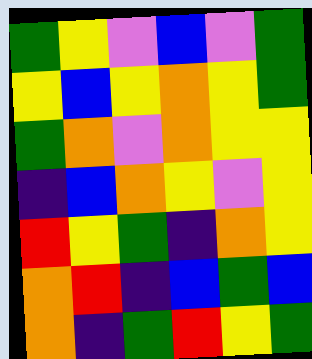[["green", "yellow", "violet", "blue", "violet", "green"], ["yellow", "blue", "yellow", "orange", "yellow", "green"], ["green", "orange", "violet", "orange", "yellow", "yellow"], ["indigo", "blue", "orange", "yellow", "violet", "yellow"], ["red", "yellow", "green", "indigo", "orange", "yellow"], ["orange", "red", "indigo", "blue", "green", "blue"], ["orange", "indigo", "green", "red", "yellow", "green"]]